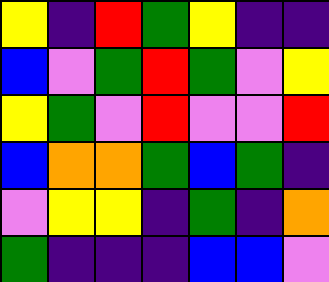[["yellow", "indigo", "red", "green", "yellow", "indigo", "indigo"], ["blue", "violet", "green", "red", "green", "violet", "yellow"], ["yellow", "green", "violet", "red", "violet", "violet", "red"], ["blue", "orange", "orange", "green", "blue", "green", "indigo"], ["violet", "yellow", "yellow", "indigo", "green", "indigo", "orange"], ["green", "indigo", "indigo", "indigo", "blue", "blue", "violet"]]